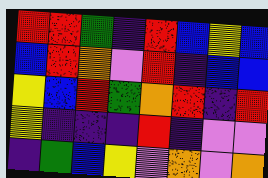[["red", "red", "green", "indigo", "red", "blue", "yellow", "blue"], ["blue", "red", "orange", "violet", "red", "indigo", "blue", "blue"], ["yellow", "blue", "red", "green", "orange", "red", "indigo", "red"], ["yellow", "indigo", "indigo", "indigo", "red", "indigo", "violet", "violet"], ["indigo", "green", "blue", "yellow", "violet", "orange", "violet", "orange"]]